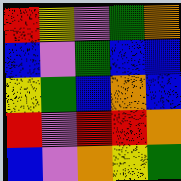[["red", "yellow", "violet", "green", "orange"], ["blue", "violet", "green", "blue", "blue"], ["yellow", "green", "blue", "orange", "blue"], ["red", "violet", "red", "red", "orange"], ["blue", "violet", "orange", "yellow", "green"]]